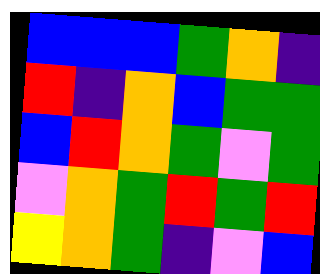[["blue", "blue", "blue", "green", "orange", "indigo"], ["red", "indigo", "orange", "blue", "green", "green"], ["blue", "red", "orange", "green", "violet", "green"], ["violet", "orange", "green", "red", "green", "red"], ["yellow", "orange", "green", "indigo", "violet", "blue"]]